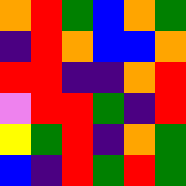[["orange", "red", "green", "blue", "orange", "green"], ["indigo", "red", "orange", "blue", "blue", "orange"], ["red", "red", "indigo", "indigo", "orange", "red"], ["violet", "red", "red", "green", "indigo", "red"], ["yellow", "green", "red", "indigo", "orange", "green"], ["blue", "indigo", "red", "green", "red", "green"]]